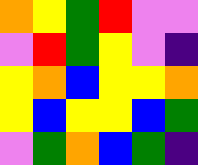[["orange", "yellow", "green", "red", "violet", "violet"], ["violet", "red", "green", "yellow", "violet", "indigo"], ["yellow", "orange", "blue", "yellow", "yellow", "orange"], ["yellow", "blue", "yellow", "yellow", "blue", "green"], ["violet", "green", "orange", "blue", "green", "indigo"]]